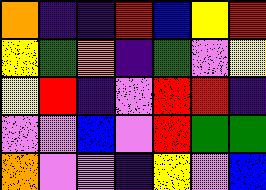[["orange", "indigo", "indigo", "red", "blue", "yellow", "red"], ["yellow", "green", "orange", "indigo", "green", "violet", "yellow"], ["yellow", "red", "indigo", "violet", "red", "red", "indigo"], ["violet", "violet", "blue", "violet", "red", "green", "green"], ["orange", "violet", "violet", "indigo", "yellow", "violet", "blue"]]